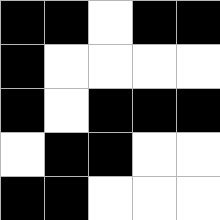[["black", "black", "white", "black", "black"], ["black", "white", "white", "white", "white"], ["black", "white", "black", "black", "black"], ["white", "black", "black", "white", "white"], ["black", "black", "white", "white", "white"]]